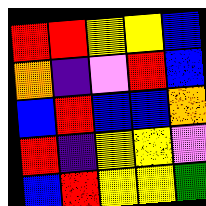[["red", "red", "yellow", "yellow", "blue"], ["orange", "indigo", "violet", "red", "blue"], ["blue", "red", "blue", "blue", "orange"], ["red", "indigo", "yellow", "yellow", "violet"], ["blue", "red", "yellow", "yellow", "green"]]